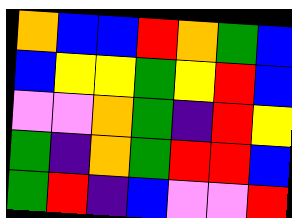[["orange", "blue", "blue", "red", "orange", "green", "blue"], ["blue", "yellow", "yellow", "green", "yellow", "red", "blue"], ["violet", "violet", "orange", "green", "indigo", "red", "yellow"], ["green", "indigo", "orange", "green", "red", "red", "blue"], ["green", "red", "indigo", "blue", "violet", "violet", "red"]]